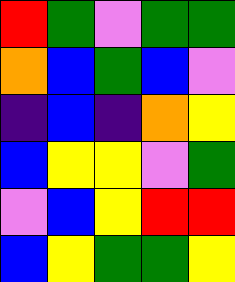[["red", "green", "violet", "green", "green"], ["orange", "blue", "green", "blue", "violet"], ["indigo", "blue", "indigo", "orange", "yellow"], ["blue", "yellow", "yellow", "violet", "green"], ["violet", "blue", "yellow", "red", "red"], ["blue", "yellow", "green", "green", "yellow"]]